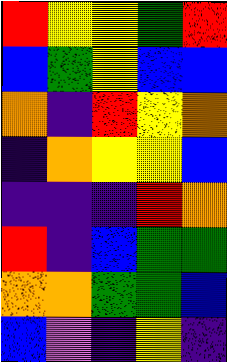[["red", "yellow", "yellow", "green", "red"], ["blue", "green", "yellow", "blue", "blue"], ["orange", "indigo", "red", "yellow", "orange"], ["indigo", "orange", "yellow", "yellow", "blue"], ["indigo", "indigo", "indigo", "red", "orange"], ["red", "indigo", "blue", "green", "green"], ["orange", "orange", "green", "green", "blue"], ["blue", "violet", "indigo", "yellow", "indigo"]]